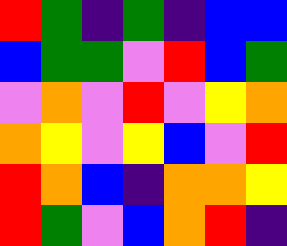[["red", "green", "indigo", "green", "indigo", "blue", "blue"], ["blue", "green", "green", "violet", "red", "blue", "green"], ["violet", "orange", "violet", "red", "violet", "yellow", "orange"], ["orange", "yellow", "violet", "yellow", "blue", "violet", "red"], ["red", "orange", "blue", "indigo", "orange", "orange", "yellow"], ["red", "green", "violet", "blue", "orange", "red", "indigo"]]